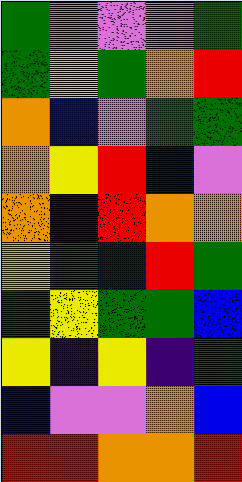[["green", "orange", "violet", "violet", "green"], ["green", "yellow", "green", "orange", "red"], ["orange", "blue", "violet", "green", "green"], ["orange", "yellow", "red", "blue", "violet"], ["orange", "indigo", "red", "orange", "orange"], ["yellow", "green", "blue", "red", "green"], ["green", "yellow", "green", "green", "blue"], ["yellow", "indigo", "yellow", "indigo", "green"], ["blue", "violet", "violet", "orange", "blue"], ["red", "red", "orange", "orange", "red"]]